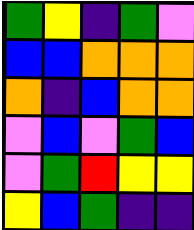[["green", "yellow", "indigo", "green", "violet"], ["blue", "blue", "orange", "orange", "orange"], ["orange", "indigo", "blue", "orange", "orange"], ["violet", "blue", "violet", "green", "blue"], ["violet", "green", "red", "yellow", "yellow"], ["yellow", "blue", "green", "indigo", "indigo"]]